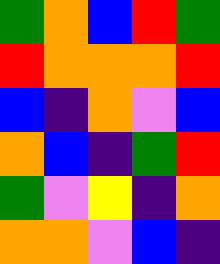[["green", "orange", "blue", "red", "green"], ["red", "orange", "orange", "orange", "red"], ["blue", "indigo", "orange", "violet", "blue"], ["orange", "blue", "indigo", "green", "red"], ["green", "violet", "yellow", "indigo", "orange"], ["orange", "orange", "violet", "blue", "indigo"]]